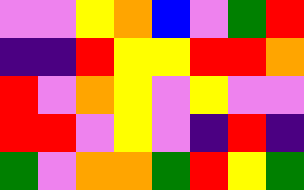[["violet", "violet", "yellow", "orange", "blue", "violet", "green", "red"], ["indigo", "indigo", "red", "yellow", "yellow", "red", "red", "orange"], ["red", "violet", "orange", "yellow", "violet", "yellow", "violet", "violet"], ["red", "red", "violet", "yellow", "violet", "indigo", "red", "indigo"], ["green", "violet", "orange", "orange", "green", "red", "yellow", "green"]]